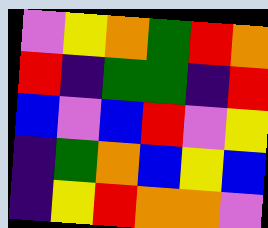[["violet", "yellow", "orange", "green", "red", "orange"], ["red", "indigo", "green", "green", "indigo", "red"], ["blue", "violet", "blue", "red", "violet", "yellow"], ["indigo", "green", "orange", "blue", "yellow", "blue"], ["indigo", "yellow", "red", "orange", "orange", "violet"]]